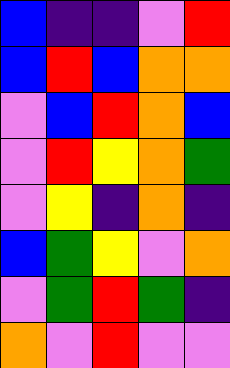[["blue", "indigo", "indigo", "violet", "red"], ["blue", "red", "blue", "orange", "orange"], ["violet", "blue", "red", "orange", "blue"], ["violet", "red", "yellow", "orange", "green"], ["violet", "yellow", "indigo", "orange", "indigo"], ["blue", "green", "yellow", "violet", "orange"], ["violet", "green", "red", "green", "indigo"], ["orange", "violet", "red", "violet", "violet"]]